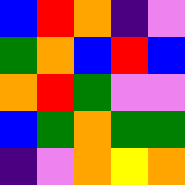[["blue", "red", "orange", "indigo", "violet"], ["green", "orange", "blue", "red", "blue"], ["orange", "red", "green", "violet", "violet"], ["blue", "green", "orange", "green", "green"], ["indigo", "violet", "orange", "yellow", "orange"]]